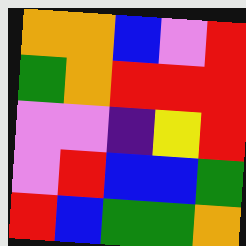[["orange", "orange", "blue", "violet", "red"], ["green", "orange", "red", "red", "red"], ["violet", "violet", "indigo", "yellow", "red"], ["violet", "red", "blue", "blue", "green"], ["red", "blue", "green", "green", "orange"]]